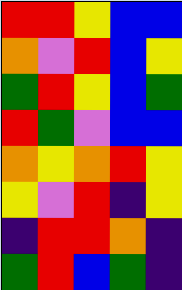[["red", "red", "yellow", "blue", "blue"], ["orange", "violet", "red", "blue", "yellow"], ["green", "red", "yellow", "blue", "green"], ["red", "green", "violet", "blue", "blue"], ["orange", "yellow", "orange", "red", "yellow"], ["yellow", "violet", "red", "indigo", "yellow"], ["indigo", "red", "red", "orange", "indigo"], ["green", "red", "blue", "green", "indigo"]]